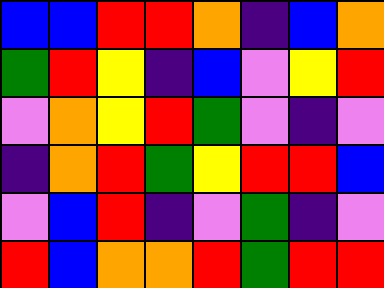[["blue", "blue", "red", "red", "orange", "indigo", "blue", "orange"], ["green", "red", "yellow", "indigo", "blue", "violet", "yellow", "red"], ["violet", "orange", "yellow", "red", "green", "violet", "indigo", "violet"], ["indigo", "orange", "red", "green", "yellow", "red", "red", "blue"], ["violet", "blue", "red", "indigo", "violet", "green", "indigo", "violet"], ["red", "blue", "orange", "orange", "red", "green", "red", "red"]]